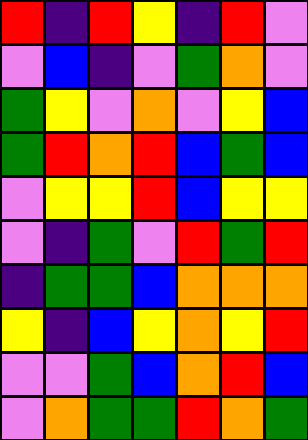[["red", "indigo", "red", "yellow", "indigo", "red", "violet"], ["violet", "blue", "indigo", "violet", "green", "orange", "violet"], ["green", "yellow", "violet", "orange", "violet", "yellow", "blue"], ["green", "red", "orange", "red", "blue", "green", "blue"], ["violet", "yellow", "yellow", "red", "blue", "yellow", "yellow"], ["violet", "indigo", "green", "violet", "red", "green", "red"], ["indigo", "green", "green", "blue", "orange", "orange", "orange"], ["yellow", "indigo", "blue", "yellow", "orange", "yellow", "red"], ["violet", "violet", "green", "blue", "orange", "red", "blue"], ["violet", "orange", "green", "green", "red", "orange", "green"]]